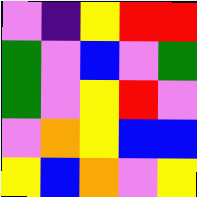[["violet", "indigo", "yellow", "red", "red"], ["green", "violet", "blue", "violet", "green"], ["green", "violet", "yellow", "red", "violet"], ["violet", "orange", "yellow", "blue", "blue"], ["yellow", "blue", "orange", "violet", "yellow"]]